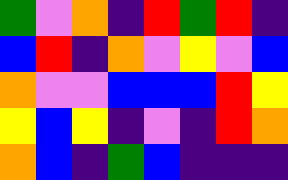[["green", "violet", "orange", "indigo", "red", "green", "red", "indigo"], ["blue", "red", "indigo", "orange", "violet", "yellow", "violet", "blue"], ["orange", "violet", "violet", "blue", "blue", "blue", "red", "yellow"], ["yellow", "blue", "yellow", "indigo", "violet", "indigo", "red", "orange"], ["orange", "blue", "indigo", "green", "blue", "indigo", "indigo", "indigo"]]